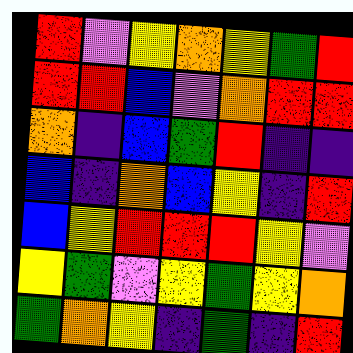[["red", "violet", "yellow", "orange", "yellow", "green", "red"], ["red", "red", "blue", "violet", "orange", "red", "red"], ["orange", "indigo", "blue", "green", "red", "indigo", "indigo"], ["blue", "indigo", "orange", "blue", "yellow", "indigo", "red"], ["blue", "yellow", "red", "red", "red", "yellow", "violet"], ["yellow", "green", "violet", "yellow", "green", "yellow", "orange"], ["green", "orange", "yellow", "indigo", "green", "indigo", "red"]]